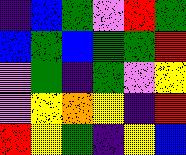[["indigo", "blue", "green", "violet", "red", "green"], ["blue", "green", "blue", "green", "green", "red"], ["violet", "green", "indigo", "green", "violet", "yellow"], ["violet", "yellow", "orange", "yellow", "indigo", "red"], ["red", "yellow", "green", "indigo", "yellow", "blue"]]